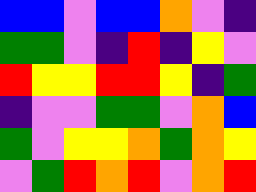[["blue", "blue", "violet", "blue", "blue", "orange", "violet", "indigo"], ["green", "green", "violet", "indigo", "red", "indigo", "yellow", "violet"], ["red", "yellow", "yellow", "red", "red", "yellow", "indigo", "green"], ["indigo", "violet", "violet", "green", "green", "violet", "orange", "blue"], ["green", "violet", "yellow", "yellow", "orange", "green", "orange", "yellow"], ["violet", "green", "red", "orange", "red", "violet", "orange", "red"]]